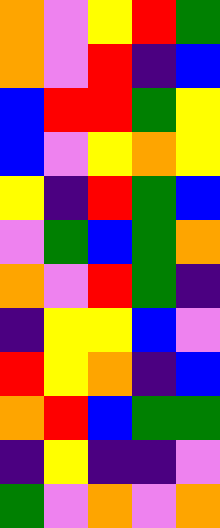[["orange", "violet", "yellow", "red", "green"], ["orange", "violet", "red", "indigo", "blue"], ["blue", "red", "red", "green", "yellow"], ["blue", "violet", "yellow", "orange", "yellow"], ["yellow", "indigo", "red", "green", "blue"], ["violet", "green", "blue", "green", "orange"], ["orange", "violet", "red", "green", "indigo"], ["indigo", "yellow", "yellow", "blue", "violet"], ["red", "yellow", "orange", "indigo", "blue"], ["orange", "red", "blue", "green", "green"], ["indigo", "yellow", "indigo", "indigo", "violet"], ["green", "violet", "orange", "violet", "orange"]]